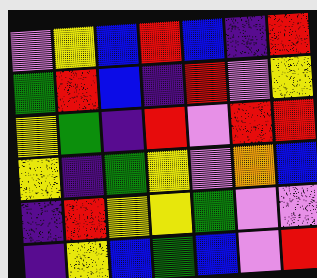[["violet", "yellow", "blue", "red", "blue", "indigo", "red"], ["green", "red", "blue", "indigo", "red", "violet", "yellow"], ["yellow", "green", "indigo", "red", "violet", "red", "red"], ["yellow", "indigo", "green", "yellow", "violet", "orange", "blue"], ["indigo", "red", "yellow", "yellow", "green", "violet", "violet"], ["indigo", "yellow", "blue", "green", "blue", "violet", "red"]]